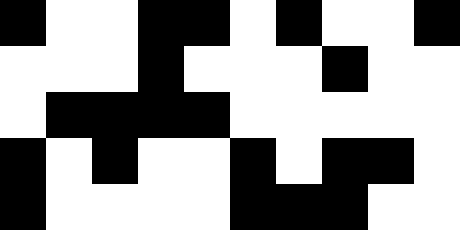[["black", "white", "white", "black", "black", "white", "black", "white", "white", "black"], ["white", "white", "white", "black", "white", "white", "white", "black", "white", "white"], ["white", "black", "black", "black", "black", "white", "white", "white", "white", "white"], ["black", "white", "black", "white", "white", "black", "white", "black", "black", "white"], ["black", "white", "white", "white", "white", "black", "black", "black", "white", "white"]]